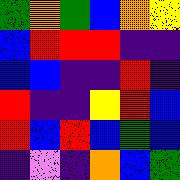[["green", "orange", "green", "blue", "orange", "yellow"], ["blue", "red", "red", "red", "indigo", "indigo"], ["blue", "blue", "indigo", "indigo", "red", "indigo"], ["red", "indigo", "indigo", "yellow", "red", "blue"], ["red", "blue", "red", "blue", "green", "blue"], ["indigo", "violet", "indigo", "orange", "blue", "green"]]